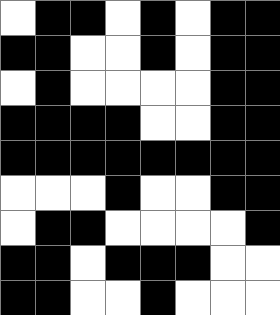[["white", "black", "black", "white", "black", "white", "black", "black"], ["black", "black", "white", "white", "black", "white", "black", "black"], ["white", "black", "white", "white", "white", "white", "black", "black"], ["black", "black", "black", "black", "white", "white", "black", "black"], ["black", "black", "black", "black", "black", "black", "black", "black"], ["white", "white", "white", "black", "white", "white", "black", "black"], ["white", "black", "black", "white", "white", "white", "white", "black"], ["black", "black", "white", "black", "black", "black", "white", "white"], ["black", "black", "white", "white", "black", "white", "white", "white"]]